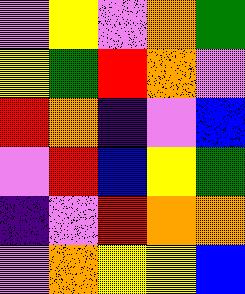[["violet", "yellow", "violet", "orange", "green"], ["yellow", "green", "red", "orange", "violet"], ["red", "orange", "indigo", "violet", "blue"], ["violet", "red", "blue", "yellow", "green"], ["indigo", "violet", "red", "orange", "orange"], ["violet", "orange", "yellow", "yellow", "blue"]]